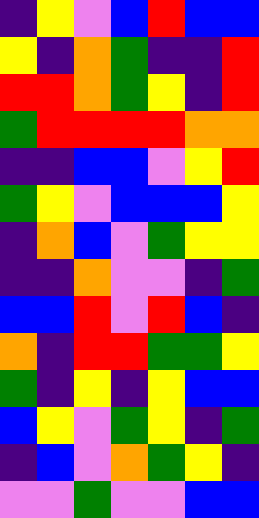[["indigo", "yellow", "violet", "blue", "red", "blue", "blue"], ["yellow", "indigo", "orange", "green", "indigo", "indigo", "red"], ["red", "red", "orange", "green", "yellow", "indigo", "red"], ["green", "red", "red", "red", "red", "orange", "orange"], ["indigo", "indigo", "blue", "blue", "violet", "yellow", "red"], ["green", "yellow", "violet", "blue", "blue", "blue", "yellow"], ["indigo", "orange", "blue", "violet", "green", "yellow", "yellow"], ["indigo", "indigo", "orange", "violet", "violet", "indigo", "green"], ["blue", "blue", "red", "violet", "red", "blue", "indigo"], ["orange", "indigo", "red", "red", "green", "green", "yellow"], ["green", "indigo", "yellow", "indigo", "yellow", "blue", "blue"], ["blue", "yellow", "violet", "green", "yellow", "indigo", "green"], ["indigo", "blue", "violet", "orange", "green", "yellow", "indigo"], ["violet", "violet", "green", "violet", "violet", "blue", "blue"]]